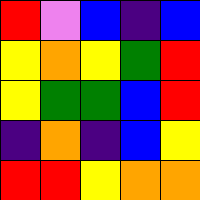[["red", "violet", "blue", "indigo", "blue"], ["yellow", "orange", "yellow", "green", "red"], ["yellow", "green", "green", "blue", "red"], ["indigo", "orange", "indigo", "blue", "yellow"], ["red", "red", "yellow", "orange", "orange"]]